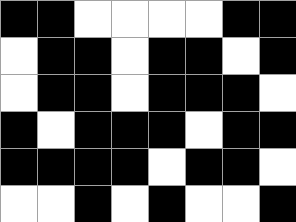[["black", "black", "white", "white", "white", "white", "black", "black"], ["white", "black", "black", "white", "black", "black", "white", "black"], ["white", "black", "black", "white", "black", "black", "black", "white"], ["black", "white", "black", "black", "black", "white", "black", "black"], ["black", "black", "black", "black", "white", "black", "black", "white"], ["white", "white", "black", "white", "black", "white", "white", "black"]]